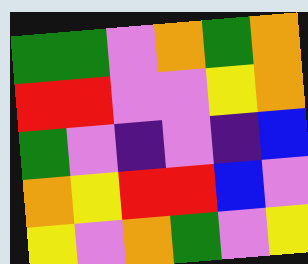[["green", "green", "violet", "orange", "green", "orange"], ["red", "red", "violet", "violet", "yellow", "orange"], ["green", "violet", "indigo", "violet", "indigo", "blue"], ["orange", "yellow", "red", "red", "blue", "violet"], ["yellow", "violet", "orange", "green", "violet", "yellow"]]